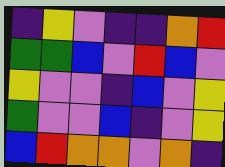[["indigo", "yellow", "violet", "indigo", "indigo", "orange", "red"], ["green", "green", "blue", "violet", "red", "blue", "violet"], ["yellow", "violet", "violet", "indigo", "blue", "violet", "yellow"], ["green", "violet", "violet", "blue", "indigo", "violet", "yellow"], ["blue", "red", "orange", "orange", "violet", "orange", "indigo"]]